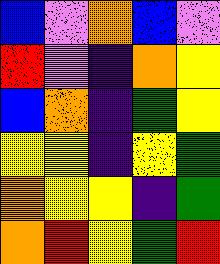[["blue", "violet", "orange", "blue", "violet"], ["red", "violet", "indigo", "orange", "yellow"], ["blue", "orange", "indigo", "green", "yellow"], ["yellow", "yellow", "indigo", "yellow", "green"], ["orange", "yellow", "yellow", "indigo", "green"], ["orange", "red", "yellow", "green", "red"]]